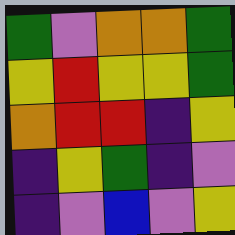[["green", "violet", "orange", "orange", "green"], ["yellow", "red", "yellow", "yellow", "green"], ["orange", "red", "red", "indigo", "yellow"], ["indigo", "yellow", "green", "indigo", "violet"], ["indigo", "violet", "blue", "violet", "yellow"]]